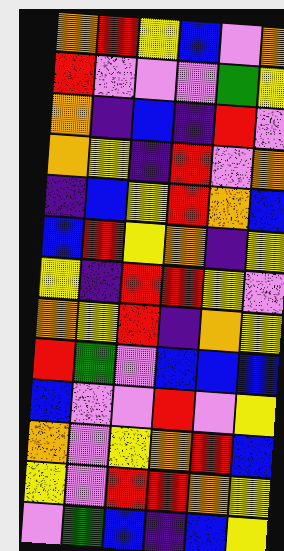[["orange", "red", "yellow", "blue", "violet", "orange"], ["red", "violet", "violet", "violet", "green", "yellow"], ["orange", "indigo", "blue", "indigo", "red", "violet"], ["orange", "yellow", "indigo", "red", "violet", "orange"], ["indigo", "blue", "yellow", "red", "orange", "blue"], ["blue", "red", "yellow", "orange", "indigo", "yellow"], ["yellow", "indigo", "red", "red", "yellow", "violet"], ["orange", "yellow", "red", "indigo", "orange", "yellow"], ["red", "green", "violet", "blue", "blue", "blue"], ["blue", "violet", "violet", "red", "violet", "yellow"], ["orange", "violet", "yellow", "orange", "red", "blue"], ["yellow", "violet", "red", "red", "orange", "yellow"], ["violet", "green", "blue", "indigo", "blue", "yellow"]]